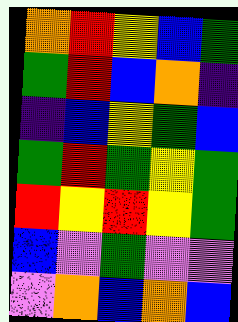[["orange", "red", "yellow", "blue", "green"], ["green", "red", "blue", "orange", "indigo"], ["indigo", "blue", "yellow", "green", "blue"], ["green", "red", "green", "yellow", "green"], ["red", "yellow", "red", "yellow", "green"], ["blue", "violet", "green", "violet", "violet"], ["violet", "orange", "blue", "orange", "blue"]]